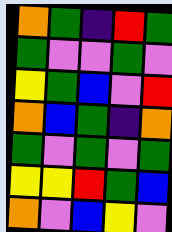[["orange", "green", "indigo", "red", "green"], ["green", "violet", "violet", "green", "violet"], ["yellow", "green", "blue", "violet", "red"], ["orange", "blue", "green", "indigo", "orange"], ["green", "violet", "green", "violet", "green"], ["yellow", "yellow", "red", "green", "blue"], ["orange", "violet", "blue", "yellow", "violet"]]